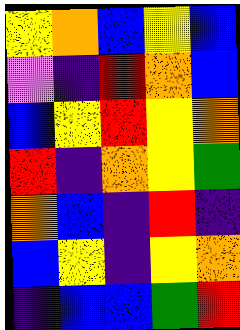[["yellow", "orange", "blue", "yellow", "blue"], ["violet", "indigo", "red", "orange", "blue"], ["blue", "yellow", "red", "yellow", "orange"], ["red", "indigo", "orange", "yellow", "green"], ["orange", "blue", "indigo", "red", "indigo"], ["blue", "yellow", "indigo", "yellow", "orange"], ["indigo", "blue", "blue", "green", "red"]]